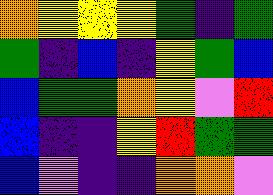[["orange", "yellow", "yellow", "yellow", "green", "indigo", "green"], ["green", "indigo", "blue", "indigo", "yellow", "green", "blue"], ["blue", "green", "green", "orange", "yellow", "violet", "red"], ["blue", "indigo", "indigo", "yellow", "red", "green", "green"], ["blue", "violet", "indigo", "indigo", "orange", "orange", "violet"]]